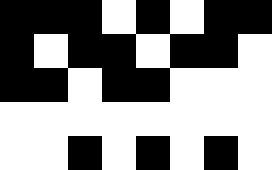[["black", "black", "black", "white", "black", "white", "black", "black"], ["black", "white", "black", "black", "white", "black", "black", "white"], ["black", "black", "white", "black", "black", "white", "white", "white"], ["white", "white", "white", "white", "white", "white", "white", "white"], ["white", "white", "black", "white", "black", "white", "black", "white"]]